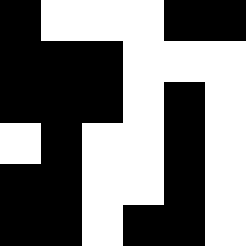[["black", "white", "white", "white", "black", "black"], ["black", "black", "black", "white", "white", "white"], ["black", "black", "black", "white", "black", "white"], ["white", "black", "white", "white", "black", "white"], ["black", "black", "white", "white", "black", "white"], ["black", "black", "white", "black", "black", "white"]]